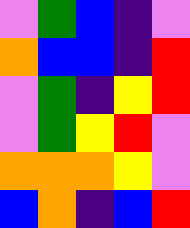[["violet", "green", "blue", "indigo", "violet"], ["orange", "blue", "blue", "indigo", "red"], ["violet", "green", "indigo", "yellow", "red"], ["violet", "green", "yellow", "red", "violet"], ["orange", "orange", "orange", "yellow", "violet"], ["blue", "orange", "indigo", "blue", "red"]]